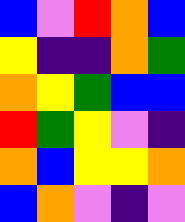[["blue", "violet", "red", "orange", "blue"], ["yellow", "indigo", "indigo", "orange", "green"], ["orange", "yellow", "green", "blue", "blue"], ["red", "green", "yellow", "violet", "indigo"], ["orange", "blue", "yellow", "yellow", "orange"], ["blue", "orange", "violet", "indigo", "violet"]]